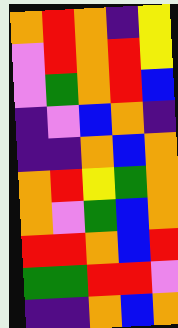[["orange", "red", "orange", "indigo", "yellow"], ["violet", "red", "orange", "red", "yellow"], ["violet", "green", "orange", "red", "blue"], ["indigo", "violet", "blue", "orange", "indigo"], ["indigo", "indigo", "orange", "blue", "orange"], ["orange", "red", "yellow", "green", "orange"], ["orange", "violet", "green", "blue", "orange"], ["red", "red", "orange", "blue", "red"], ["green", "green", "red", "red", "violet"], ["indigo", "indigo", "orange", "blue", "orange"]]